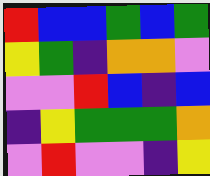[["red", "blue", "blue", "green", "blue", "green"], ["yellow", "green", "indigo", "orange", "orange", "violet"], ["violet", "violet", "red", "blue", "indigo", "blue"], ["indigo", "yellow", "green", "green", "green", "orange"], ["violet", "red", "violet", "violet", "indigo", "yellow"]]